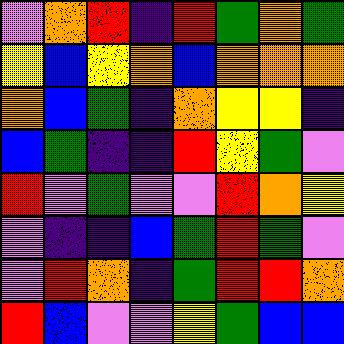[["violet", "orange", "red", "indigo", "red", "green", "orange", "green"], ["yellow", "blue", "yellow", "orange", "blue", "orange", "orange", "orange"], ["orange", "blue", "green", "indigo", "orange", "yellow", "yellow", "indigo"], ["blue", "green", "indigo", "indigo", "red", "yellow", "green", "violet"], ["red", "violet", "green", "violet", "violet", "red", "orange", "yellow"], ["violet", "indigo", "indigo", "blue", "green", "red", "green", "violet"], ["violet", "red", "orange", "indigo", "green", "red", "red", "orange"], ["red", "blue", "violet", "violet", "yellow", "green", "blue", "blue"]]